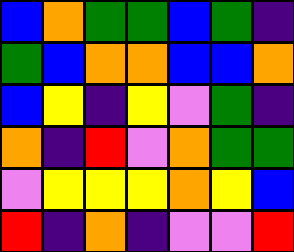[["blue", "orange", "green", "green", "blue", "green", "indigo"], ["green", "blue", "orange", "orange", "blue", "blue", "orange"], ["blue", "yellow", "indigo", "yellow", "violet", "green", "indigo"], ["orange", "indigo", "red", "violet", "orange", "green", "green"], ["violet", "yellow", "yellow", "yellow", "orange", "yellow", "blue"], ["red", "indigo", "orange", "indigo", "violet", "violet", "red"]]